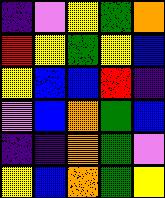[["indigo", "violet", "yellow", "green", "orange"], ["red", "yellow", "green", "yellow", "blue"], ["yellow", "blue", "blue", "red", "indigo"], ["violet", "blue", "orange", "green", "blue"], ["indigo", "indigo", "orange", "green", "violet"], ["yellow", "blue", "orange", "green", "yellow"]]